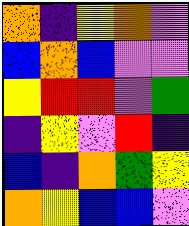[["orange", "indigo", "yellow", "orange", "violet"], ["blue", "orange", "blue", "violet", "violet"], ["yellow", "red", "red", "violet", "green"], ["indigo", "yellow", "violet", "red", "indigo"], ["blue", "indigo", "orange", "green", "yellow"], ["orange", "yellow", "blue", "blue", "violet"]]